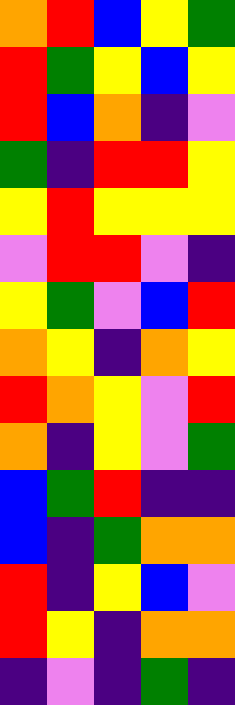[["orange", "red", "blue", "yellow", "green"], ["red", "green", "yellow", "blue", "yellow"], ["red", "blue", "orange", "indigo", "violet"], ["green", "indigo", "red", "red", "yellow"], ["yellow", "red", "yellow", "yellow", "yellow"], ["violet", "red", "red", "violet", "indigo"], ["yellow", "green", "violet", "blue", "red"], ["orange", "yellow", "indigo", "orange", "yellow"], ["red", "orange", "yellow", "violet", "red"], ["orange", "indigo", "yellow", "violet", "green"], ["blue", "green", "red", "indigo", "indigo"], ["blue", "indigo", "green", "orange", "orange"], ["red", "indigo", "yellow", "blue", "violet"], ["red", "yellow", "indigo", "orange", "orange"], ["indigo", "violet", "indigo", "green", "indigo"]]